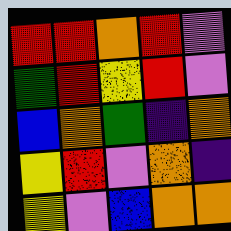[["red", "red", "orange", "red", "violet"], ["green", "red", "yellow", "red", "violet"], ["blue", "orange", "green", "indigo", "orange"], ["yellow", "red", "violet", "orange", "indigo"], ["yellow", "violet", "blue", "orange", "orange"]]